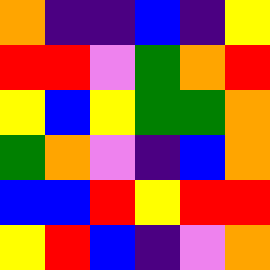[["orange", "indigo", "indigo", "blue", "indigo", "yellow"], ["red", "red", "violet", "green", "orange", "red"], ["yellow", "blue", "yellow", "green", "green", "orange"], ["green", "orange", "violet", "indigo", "blue", "orange"], ["blue", "blue", "red", "yellow", "red", "red"], ["yellow", "red", "blue", "indigo", "violet", "orange"]]